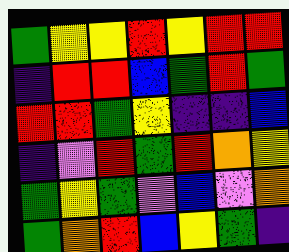[["green", "yellow", "yellow", "red", "yellow", "red", "red"], ["indigo", "red", "red", "blue", "green", "red", "green"], ["red", "red", "green", "yellow", "indigo", "indigo", "blue"], ["indigo", "violet", "red", "green", "red", "orange", "yellow"], ["green", "yellow", "green", "violet", "blue", "violet", "orange"], ["green", "orange", "red", "blue", "yellow", "green", "indigo"]]